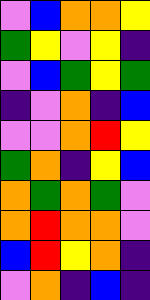[["violet", "blue", "orange", "orange", "yellow"], ["green", "yellow", "violet", "yellow", "indigo"], ["violet", "blue", "green", "yellow", "green"], ["indigo", "violet", "orange", "indigo", "blue"], ["violet", "violet", "orange", "red", "yellow"], ["green", "orange", "indigo", "yellow", "blue"], ["orange", "green", "orange", "green", "violet"], ["orange", "red", "orange", "orange", "violet"], ["blue", "red", "yellow", "orange", "indigo"], ["violet", "orange", "indigo", "blue", "indigo"]]